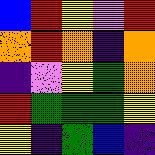[["blue", "red", "yellow", "violet", "red"], ["orange", "red", "orange", "indigo", "orange"], ["indigo", "violet", "yellow", "green", "orange"], ["red", "green", "green", "green", "yellow"], ["yellow", "indigo", "green", "blue", "indigo"]]